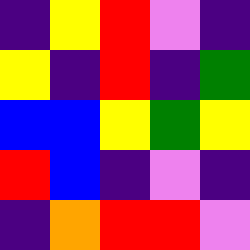[["indigo", "yellow", "red", "violet", "indigo"], ["yellow", "indigo", "red", "indigo", "green"], ["blue", "blue", "yellow", "green", "yellow"], ["red", "blue", "indigo", "violet", "indigo"], ["indigo", "orange", "red", "red", "violet"]]